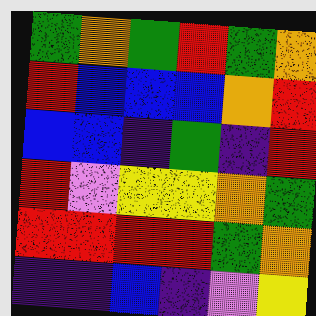[["green", "orange", "green", "red", "green", "orange"], ["red", "blue", "blue", "blue", "orange", "red"], ["blue", "blue", "indigo", "green", "indigo", "red"], ["red", "violet", "yellow", "yellow", "orange", "green"], ["red", "red", "red", "red", "green", "orange"], ["indigo", "indigo", "blue", "indigo", "violet", "yellow"]]